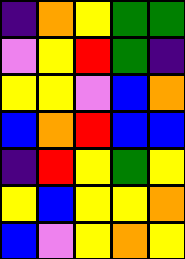[["indigo", "orange", "yellow", "green", "green"], ["violet", "yellow", "red", "green", "indigo"], ["yellow", "yellow", "violet", "blue", "orange"], ["blue", "orange", "red", "blue", "blue"], ["indigo", "red", "yellow", "green", "yellow"], ["yellow", "blue", "yellow", "yellow", "orange"], ["blue", "violet", "yellow", "orange", "yellow"]]